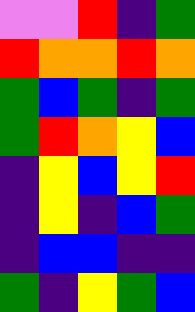[["violet", "violet", "red", "indigo", "green"], ["red", "orange", "orange", "red", "orange"], ["green", "blue", "green", "indigo", "green"], ["green", "red", "orange", "yellow", "blue"], ["indigo", "yellow", "blue", "yellow", "red"], ["indigo", "yellow", "indigo", "blue", "green"], ["indigo", "blue", "blue", "indigo", "indigo"], ["green", "indigo", "yellow", "green", "blue"]]